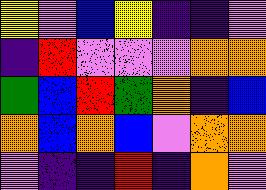[["yellow", "violet", "blue", "yellow", "indigo", "indigo", "violet"], ["indigo", "red", "violet", "violet", "violet", "orange", "orange"], ["green", "blue", "red", "green", "orange", "indigo", "blue"], ["orange", "blue", "orange", "blue", "violet", "orange", "orange"], ["violet", "indigo", "indigo", "red", "indigo", "orange", "violet"]]